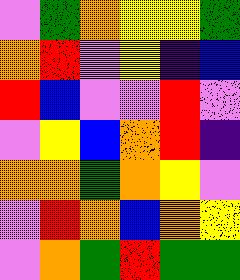[["violet", "green", "orange", "yellow", "yellow", "green"], ["orange", "red", "violet", "yellow", "indigo", "blue"], ["red", "blue", "violet", "violet", "red", "violet"], ["violet", "yellow", "blue", "orange", "red", "indigo"], ["orange", "orange", "green", "orange", "yellow", "violet"], ["violet", "red", "orange", "blue", "orange", "yellow"], ["violet", "orange", "green", "red", "green", "green"]]